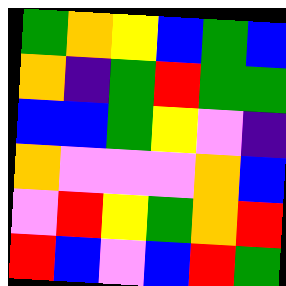[["green", "orange", "yellow", "blue", "green", "blue"], ["orange", "indigo", "green", "red", "green", "green"], ["blue", "blue", "green", "yellow", "violet", "indigo"], ["orange", "violet", "violet", "violet", "orange", "blue"], ["violet", "red", "yellow", "green", "orange", "red"], ["red", "blue", "violet", "blue", "red", "green"]]